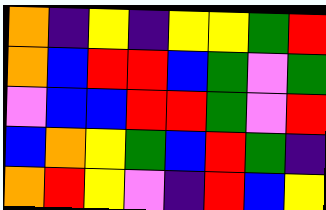[["orange", "indigo", "yellow", "indigo", "yellow", "yellow", "green", "red"], ["orange", "blue", "red", "red", "blue", "green", "violet", "green"], ["violet", "blue", "blue", "red", "red", "green", "violet", "red"], ["blue", "orange", "yellow", "green", "blue", "red", "green", "indigo"], ["orange", "red", "yellow", "violet", "indigo", "red", "blue", "yellow"]]